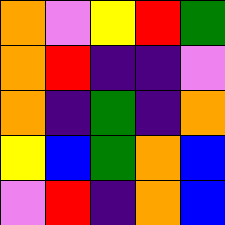[["orange", "violet", "yellow", "red", "green"], ["orange", "red", "indigo", "indigo", "violet"], ["orange", "indigo", "green", "indigo", "orange"], ["yellow", "blue", "green", "orange", "blue"], ["violet", "red", "indigo", "orange", "blue"]]